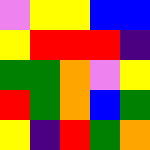[["violet", "yellow", "yellow", "blue", "blue"], ["yellow", "red", "red", "red", "indigo"], ["green", "green", "orange", "violet", "yellow"], ["red", "green", "orange", "blue", "green"], ["yellow", "indigo", "red", "green", "orange"]]